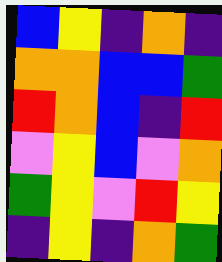[["blue", "yellow", "indigo", "orange", "indigo"], ["orange", "orange", "blue", "blue", "green"], ["red", "orange", "blue", "indigo", "red"], ["violet", "yellow", "blue", "violet", "orange"], ["green", "yellow", "violet", "red", "yellow"], ["indigo", "yellow", "indigo", "orange", "green"]]